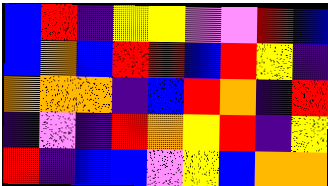[["blue", "red", "indigo", "yellow", "yellow", "violet", "violet", "red", "blue"], ["blue", "orange", "blue", "red", "red", "blue", "red", "yellow", "indigo"], ["orange", "orange", "orange", "indigo", "blue", "red", "orange", "indigo", "red"], ["indigo", "violet", "indigo", "red", "orange", "yellow", "red", "indigo", "yellow"], ["red", "indigo", "blue", "blue", "violet", "yellow", "blue", "orange", "orange"]]